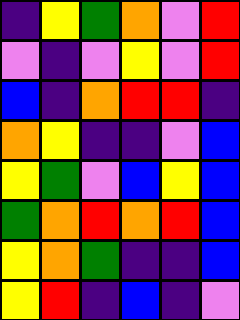[["indigo", "yellow", "green", "orange", "violet", "red"], ["violet", "indigo", "violet", "yellow", "violet", "red"], ["blue", "indigo", "orange", "red", "red", "indigo"], ["orange", "yellow", "indigo", "indigo", "violet", "blue"], ["yellow", "green", "violet", "blue", "yellow", "blue"], ["green", "orange", "red", "orange", "red", "blue"], ["yellow", "orange", "green", "indigo", "indigo", "blue"], ["yellow", "red", "indigo", "blue", "indigo", "violet"]]